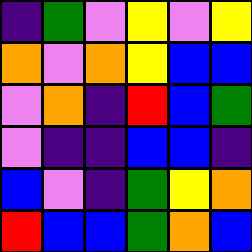[["indigo", "green", "violet", "yellow", "violet", "yellow"], ["orange", "violet", "orange", "yellow", "blue", "blue"], ["violet", "orange", "indigo", "red", "blue", "green"], ["violet", "indigo", "indigo", "blue", "blue", "indigo"], ["blue", "violet", "indigo", "green", "yellow", "orange"], ["red", "blue", "blue", "green", "orange", "blue"]]